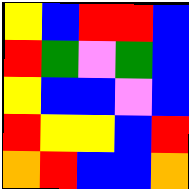[["yellow", "blue", "red", "red", "blue"], ["red", "green", "violet", "green", "blue"], ["yellow", "blue", "blue", "violet", "blue"], ["red", "yellow", "yellow", "blue", "red"], ["orange", "red", "blue", "blue", "orange"]]